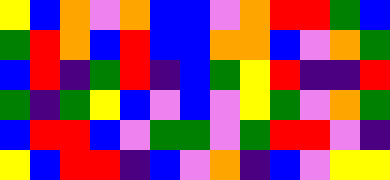[["yellow", "blue", "orange", "violet", "orange", "blue", "blue", "violet", "orange", "red", "red", "green", "blue"], ["green", "red", "orange", "blue", "red", "blue", "blue", "orange", "orange", "blue", "violet", "orange", "green"], ["blue", "red", "indigo", "green", "red", "indigo", "blue", "green", "yellow", "red", "indigo", "indigo", "red"], ["green", "indigo", "green", "yellow", "blue", "violet", "blue", "violet", "yellow", "green", "violet", "orange", "green"], ["blue", "red", "red", "blue", "violet", "green", "green", "violet", "green", "red", "red", "violet", "indigo"], ["yellow", "blue", "red", "red", "indigo", "blue", "violet", "orange", "indigo", "blue", "violet", "yellow", "yellow"]]